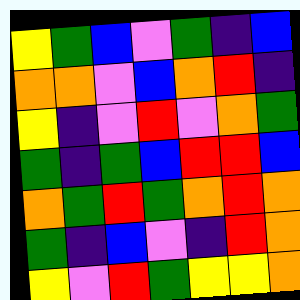[["yellow", "green", "blue", "violet", "green", "indigo", "blue"], ["orange", "orange", "violet", "blue", "orange", "red", "indigo"], ["yellow", "indigo", "violet", "red", "violet", "orange", "green"], ["green", "indigo", "green", "blue", "red", "red", "blue"], ["orange", "green", "red", "green", "orange", "red", "orange"], ["green", "indigo", "blue", "violet", "indigo", "red", "orange"], ["yellow", "violet", "red", "green", "yellow", "yellow", "orange"]]